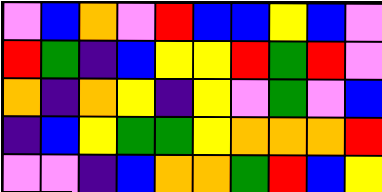[["violet", "blue", "orange", "violet", "red", "blue", "blue", "yellow", "blue", "violet"], ["red", "green", "indigo", "blue", "yellow", "yellow", "red", "green", "red", "violet"], ["orange", "indigo", "orange", "yellow", "indigo", "yellow", "violet", "green", "violet", "blue"], ["indigo", "blue", "yellow", "green", "green", "yellow", "orange", "orange", "orange", "red"], ["violet", "violet", "indigo", "blue", "orange", "orange", "green", "red", "blue", "yellow"]]